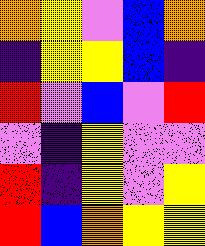[["orange", "yellow", "violet", "blue", "orange"], ["indigo", "yellow", "yellow", "blue", "indigo"], ["red", "violet", "blue", "violet", "red"], ["violet", "indigo", "yellow", "violet", "violet"], ["red", "indigo", "yellow", "violet", "yellow"], ["red", "blue", "orange", "yellow", "yellow"]]